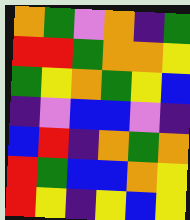[["orange", "green", "violet", "orange", "indigo", "green"], ["red", "red", "green", "orange", "orange", "yellow"], ["green", "yellow", "orange", "green", "yellow", "blue"], ["indigo", "violet", "blue", "blue", "violet", "indigo"], ["blue", "red", "indigo", "orange", "green", "orange"], ["red", "green", "blue", "blue", "orange", "yellow"], ["red", "yellow", "indigo", "yellow", "blue", "yellow"]]